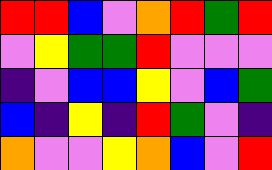[["red", "red", "blue", "violet", "orange", "red", "green", "red"], ["violet", "yellow", "green", "green", "red", "violet", "violet", "violet"], ["indigo", "violet", "blue", "blue", "yellow", "violet", "blue", "green"], ["blue", "indigo", "yellow", "indigo", "red", "green", "violet", "indigo"], ["orange", "violet", "violet", "yellow", "orange", "blue", "violet", "red"]]